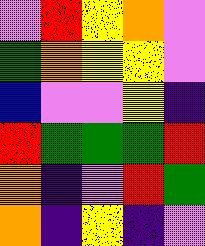[["violet", "red", "yellow", "orange", "violet"], ["green", "orange", "yellow", "yellow", "violet"], ["blue", "violet", "violet", "yellow", "indigo"], ["red", "green", "green", "green", "red"], ["orange", "indigo", "violet", "red", "green"], ["orange", "indigo", "yellow", "indigo", "violet"]]